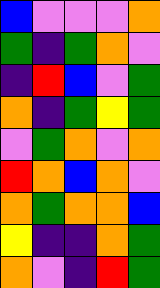[["blue", "violet", "violet", "violet", "orange"], ["green", "indigo", "green", "orange", "violet"], ["indigo", "red", "blue", "violet", "green"], ["orange", "indigo", "green", "yellow", "green"], ["violet", "green", "orange", "violet", "orange"], ["red", "orange", "blue", "orange", "violet"], ["orange", "green", "orange", "orange", "blue"], ["yellow", "indigo", "indigo", "orange", "green"], ["orange", "violet", "indigo", "red", "green"]]